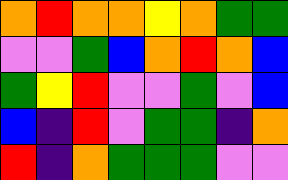[["orange", "red", "orange", "orange", "yellow", "orange", "green", "green"], ["violet", "violet", "green", "blue", "orange", "red", "orange", "blue"], ["green", "yellow", "red", "violet", "violet", "green", "violet", "blue"], ["blue", "indigo", "red", "violet", "green", "green", "indigo", "orange"], ["red", "indigo", "orange", "green", "green", "green", "violet", "violet"]]